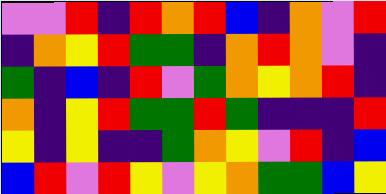[["violet", "violet", "red", "indigo", "red", "orange", "red", "blue", "indigo", "orange", "violet", "red"], ["indigo", "orange", "yellow", "red", "green", "green", "indigo", "orange", "red", "orange", "violet", "indigo"], ["green", "indigo", "blue", "indigo", "red", "violet", "green", "orange", "yellow", "orange", "red", "indigo"], ["orange", "indigo", "yellow", "red", "green", "green", "red", "green", "indigo", "indigo", "indigo", "red"], ["yellow", "indigo", "yellow", "indigo", "indigo", "green", "orange", "yellow", "violet", "red", "indigo", "blue"], ["blue", "red", "violet", "red", "yellow", "violet", "yellow", "orange", "green", "green", "blue", "yellow"]]